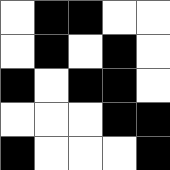[["white", "black", "black", "white", "white"], ["white", "black", "white", "black", "white"], ["black", "white", "black", "black", "white"], ["white", "white", "white", "black", "black"], ["black", "white", "white", "white", "black"]]